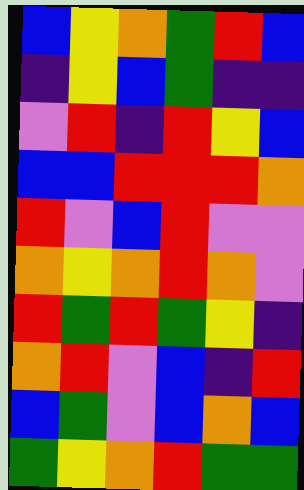[["blue", "yellow", "orange", "green", "red", "blue"], ["indigo", "yellow", "blue", "green", "indigo", "indigo"], ["violet", "red", "indigo", "red", "yellow", "blue"], ["blue", "blue", "red", "red", "red", "orange"], ["red", "violet", "blue", "red", "violet", "violet"], ["orange", "yellow", "orange", "red", "orange", "violet"], ["red", "green", "red", "green", "yellow", "indigo"], ["orange", "red", "violet", "blue", "indigo", "red"], ["blue", "green", "violet", "blue", "orange", "blue"], ["green", "yellow", "orange", "red", "green", "green"]]